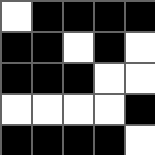[["white", "black", "black", "black", "black"], ["black", "black", "white", "black", "white"], ["black", "black", "black", "white", "white"], ["white", "white", "white", "white", "black"], ["black", "black", "black", "black", "white"]]